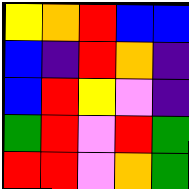[["yellow", "orange", "red", "blue", "blue"], ["blue", "indigo", "red", "orange", "indigo"], ["blue", "red", "yellow", "violet", "indigo"], ["green", "red", "violet", "red", "green"], ["red", "red", "violet", "orange", "green"]]